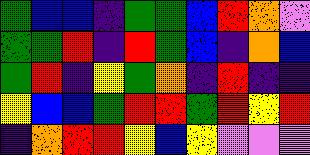[["green", "blue", "blue", "indigo", "green", "green", "blue", "red", "orange", "violet"], ["green", "green", "red", "indigo", "red", "green", "blue", "indigo", "orange", "blue"], ["green", "red", "indigo", "yellow", "green", "orange", "indigo", "red", "indigo", "indigo"], ["yellow", "blue", "blue", "green", "red", "red", "green", "red", "yellow", "red"], ["indigo", "orange", "red", "red", "yellow", "blue", "yellow", "violet", "violet", "violet"]]